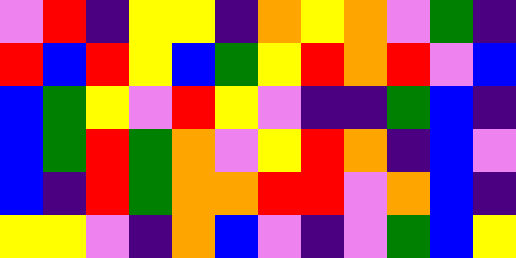[["violet", "red", "indigo", "yellow", "yellow", "indigo", "orange", "yellow", "orange", "violet", "green", "indigo"], ["red", "blue", "red", "yellow", "blue", "green", "yellow", "red", "orange", "red", "violet", "blue"], ["blue", "green", "yellow", "violet", "red", "yellow", "violet", "indigo", "indigo", "green", "blue", "indigo"], ["blue", "green", "red", "green", "orange", "violet", "yellow", "red", "orange", "indigo", "blue", "violet"], ["blue", "indigo", "red", "green", "orange", "orange", "red", "red", "violet", "orange", "blue", "indigo"], ["yellow", "yellow", "violet", "indigo", "orange", "blue", "violet", "indigo", "violet", "green", "blue", "yellow"]]